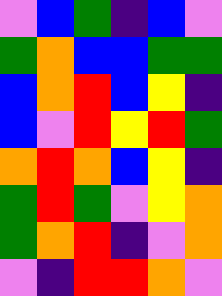[["violet", "blue", "green", "indigo", "blue", "violet"], ["green", "orange", "blue", "blue", "green", "green"], ["blue", "orange", "red", "blue", "yellow", "indigo"], ["blue", "violet", "red", "yellow", "red", "green"], ["orange", "red", "orange", "blue", "yellow", "indigo"], ["green", "red", "green", "violet", "yellow", "orange"], ["green", "orange", "red", "indigo", "violet", "orange"], ["violet", "indigo", "red", "red", "orange", "violet"]]